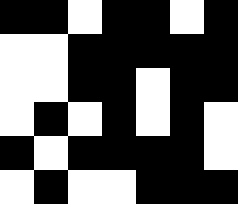[["black", "black", "white", "black", "black", "white", "black"], ["white", "white", "black", "black", "black", "black", "black"], ["white", "white", "black", "black", "white", "black", "black"], ["white", "black", "white", "black", "white", "black", "white"], ["black", "white", "black", "black", "black", "black", "white"], ["white", "black", "white", "white", "black", "black", "black"]]